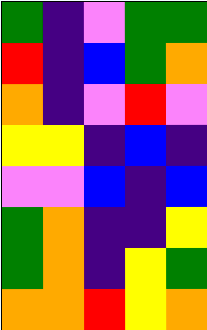[["green", "indigo", "violet", "green", "green"], ["red", "indigo", "blue", "green", "orange"], ["orange", "indigo", "violet", "red", "violet"], ["yellow", "yellow", "indigo", "blue", "indigo"], ["violet", "violet", "blue", "indigo", "blue"], ["green", "orange", "indigo", "indigo", "yellow"], ["green", "orange", "indigo", "yellow", "green"], ["orange", "orange", "red", "yellow", "orange"]]